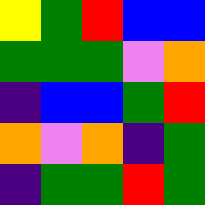[["yellow", "green", "red", "blue", "blue"], ["green", "green", "green", "violet", "orange"], ["indigo", "blue", "blue", "green", "red"], ["orange", "violet", "orange", "indigo", "green"], ["indigo", "green", "green", "red", "green"]]